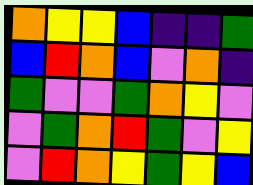[["orange", "yellow", "yellow", "blue", "indigo", "indigo", "green"], ["blue", "red", "orange", "blue", "violet", "orange", "indigo"], ["green", "violet", "violet", "green", "orange", "yellow", "violet"], ["violet", "green", "orange", "red", "green", "violet", "yellow"], ["violet", "red", "orange", "yellow", "green", "yellow", "blue"]]